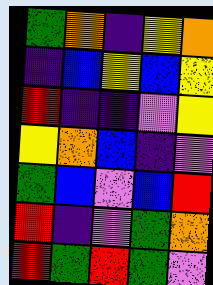[["green", "orange", "indigo", "yellow", "orange"], ["indigo", "blue", "yellow", "blue", "yellow"], ["red", "indigo", "indigo", "violet", "yellow"], ["yellow", "orange", "blue", "indigo", "violet"], ["green", "blue", "violet", "blue", "red"], ["red", "indigo", "violet", "green", "orange"], ["red", "green", "red", "green", "violet"]]